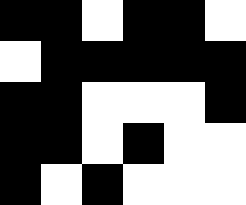[["black", "black", "white", "black", "black", "white"], ["white", "black", "black", "black", "black", "black"], ["black", "black", "white", "white", "white", "black"], ["black", "black", "white", "black", "white", "white"], ["black", "white", "black", "white", "white", "white"]]